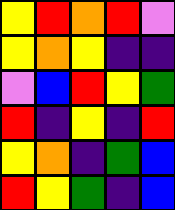[["yellow", "red", "orange", "red", "violet"], ["yellow", "orange", "yellow", "indigo", "indigo"], ["violet", "blue", "red", "yellow", "green"], ["red", "indigo", "yellow", "indigo", "red"], ["yellow", "orange", "indigo", "green", "blue"], ["red", "yellow", "green", "indigo", "blue"]]